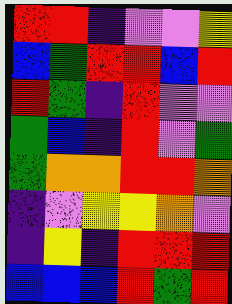[["red", "red", "indigo", "violet", "violet", "yellow"], ["blue", "green", "red", "red", "blue", "red"], ["red", "green", "indigo", "red", "violet", "violet"], ["green", "blue", "indigo", "red", "violet", "green"], ["green", "orange", "orange", "red", "red", "orange"], ["indigo", "violet", "yellow", "yellow", "orange", "violet"], ["indigo", "yellow", "indigo", "red", "red", "red"], ["blue", "blue", "blue", "red", "green", "red"]]